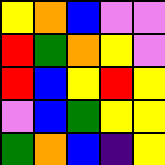[["yellow", "orange", "blue", "violet", "violet"], ["red", "green", "orange", "yellow", "violet"], ["red", "blue", "yellow", "red", "yellow"], ["violet", "blue", "green", "yellow", "yellow"], ["green", "orange", "blue", "indigo", "yellow"]]